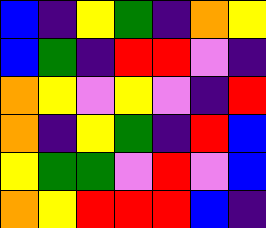[["blue", "indigo", "yellow", "green", "indigo", "orange", "yellow"], ["blue", "green", "indigo", "red", "red", "violet", "indigo"], ["orange", "yellow", "violet", "yellow", "violet", "indigo", "red"], ["orange", "indigo", "yellow", "green", "indigo", "red", "blue"], ["yellow", "green", "green", "violet", "red", "violet", "blue"], ["orange", "yellow", "red", "red", "red", "blue", "indigo"]]